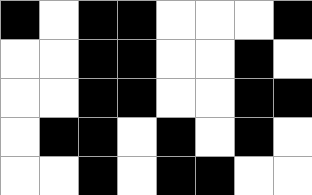[["black", "white", "black", "black", "white", "white", "white", "black"], ["white", "white", "black", "black", "white", "white", "black", "white"], ["white", "white", "black", "black", "white", "white", "black", "black"], ["white", "black", "black", "white", "black", "white", "black", "white"], ["white", "white", "black", "white", "black", "black", "white", "white"]]